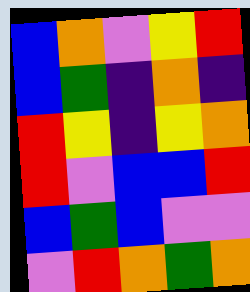[["blue", "orange", "violet", "yellow", "red"], ["blue", "green", "indigo", "orange", "indigo"], ["red", "yellow", "indigo", "yellow", "orange"], ["red", "violet", "blue", "blue", "red"], ["blue", "green", "blue", "violet", "violet"], ["violet", "red", "orange", "green", "orange"]]